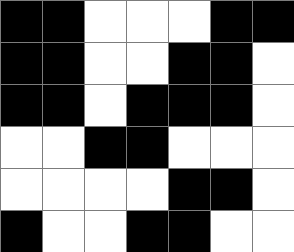[["black", "black", "white", "white", "white", "black", "black"], ["black", "black", "white", "white", "black", "black", "white"], ["black", "black", "white", "black", "black", "black", "white"], ["white", "white", "black", "black", "white", "white", "white"], ["white", "white", "white", "white", "black", "black", "white"], ["black", "white", "white", "black", "black", "white", "white"]]